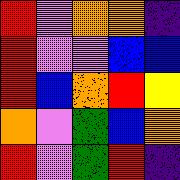[["red", "violet", "orange", "orange", "indigo"], ["red", "violet", "violet", "blue", "blue"], ["red", "blue", "orange", "red", "yellow"], ["orange", "violet", "green", "blue", "orange"], ["red", "violet", "green", "red", "indigo"]]